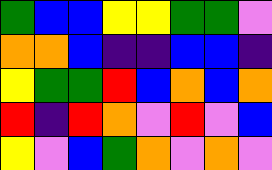[["green", "blue", "blue", "yellow", "yellow", "green", "green", "violet"], ["orange", "orange", "blue", "indigo", "indigo", "blue", "blue", "indigo"], ["yellow", "green", "green", "red", "blue", "orange", "blue", "orange"], ["red", "indigo", "red", "orange", "violet", "red", "violet", "blue"], ["yellow", "violet", "blue", "green", "orange", "violet", "orange", "violet"]]